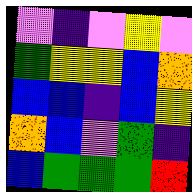[["violet", "indigo", "violet", "yellow", "violet"], ["green", "yellow", "yellow", "blue", "orange"], ["blue", "blue", "indigo", "blue", "yellow"], ["orange", "blue", "violet", "green", "indigo"], ["blue", "green", "green", "green", "red"]]